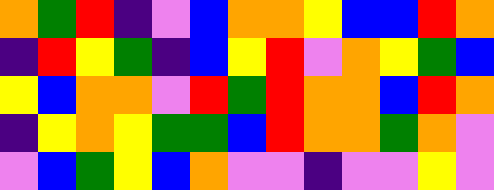[["orange", "green", "red", "indigo", "violet", "blue", "orange", "orange", "yellow", "blue", "blue", "red", "orange"], ["indigo", "red", "yellow", "green", "indigo", "blue", "yellow", "red", "violet", "orange", "yellow", "green", "blue"], ["yellow", "blue", "orange", "orange", "violet", "red", "green", "red", "orange", "orange", "blue", "red", "orange"], ["indigo", "yellow", "orange", "yellow", "green", "green", "blue", "red", "orange", "orange", "green", "orange", "violet"], ["violet", "blue", "green", "yellow", "blue", "orange", "violet", "violet", "indigo", "violet", "violet", "yellow", "violet"]]